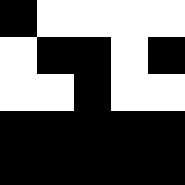[["black", "white", "white", "white", "white"], ["white", "black", "black", "white", "black"], ["white", "white", "black", "white", "white"], ["black", "black", "black", "black", "black"], ["black", "black", "black", "black", "black"]]